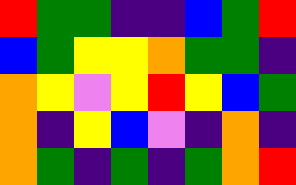[["red", "green", "green", "indigo", "indigo", "blue", "green", "red"], ["blue", "green", "yellow", "yellow", "orange", "green", "green", "indigo"], ["orange", "yellow", "violet", "yellow", "red", "yellow", "blue", "green"], ["orange", "indigo", "yellow", "blue", "violet", "indigo", "orange", "indigo"], ["orange", "green", "indigo", "green", "indigo", "green", "orange", "red"]]